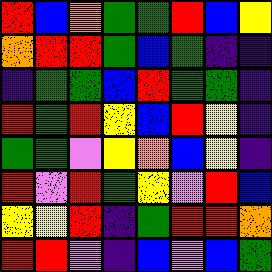[["red", "blue", "orange", "green", "green", "red", "blue", "yellow"], ["orange", "red", "red", "green", "blue", "green", "indigo", "indigo"], ["indigo", "green", "green", "blue", "red", "green", "green", "indigo"], ["red", "green", "red", "yellow", "blue", "red", "yellow", "indigo"], ["green", "green", "violet", "yellow", "orange", "blue", "yellow", "indigo"], ["red", "violet", "red", "green", "yellow", "violet", "red", "blue"], ["yellow", "yellow", "red", "indigo", "green", "red", "red", "orange"], ["red", "red", "violet", "indigo", "blue", "violet", "blue", "green"]]